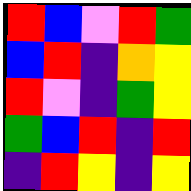[["red", "blue", "violet", "red", "green"], ["blue", "red", "indigo", "orange", "yellow"], ["red", "violet", "indigo", "green", "yellow"], ["green", "blue", "red", "indigo", "red"], ["indigo", "red", "yellow", "indigo", "yellow"]]